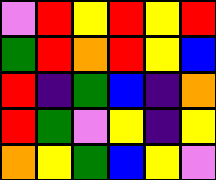[["violet", "red", "yellow", "red", "yellow", "red"], ["green", "red", "orange", "red", "yellow", "blue"], ["red", "indigo", "green", "blue", "indigo", "orange"], ["red", "green", "violet", "yellow", "indigo", "yellow"], ["orange", "yellow", "green", "blue", "yellow", "violet"]]